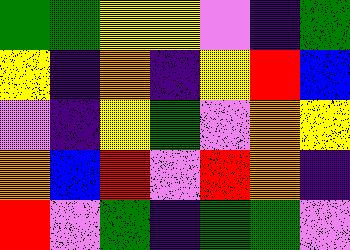[["green", "green", "yellow", "yellow", "violet", "indigo", "green"], ["yellow", "indigo", "orange", "indigo", "yellow", "red", "blue"], ["violet", "indigo", "yellow", "green", "violet", "orange", "yellow"], ["orange", "blue", "red", "violet", "red", "orange", "indigo"], ["red", "violet", "green", "indigo", "green", "green", "violet"]]